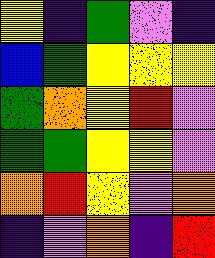[["yellow", "indigo", "green", "violet", "indigo"], ["blue", "green", "yellow", "yellow", "yellow"], ["green", "orange", "yellow", "red", "violet"], ["green", "green", "yellow", "yellow", "violet"], ["orange", "red", "yellow", "violet", "orange"], ["indigo", "violet", "orange", "indigo", "red"]]